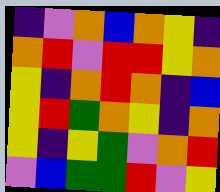[["indigo", "violet", "orange", "blue", "orange", "yellow", "indigo"], ["orange", "red", "violet", "red", "red", "yellow", "orange"], ["yellow", "indigo", "orange", "red", "orange", "indigo", "blue"], ["yellow", "red", "green", "orange", "yellow", "indigo", "orange"], ["yellow", "indigo", "yellow", "green", "violet", "orange", "red"], ["violet", "blue", "green", "green", "red", "violet", "yellow"]]